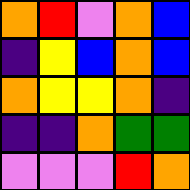[["orange", "red", "violet", "orange", "blue"], ["indigo", "yellow", "blue", "orange", "blue"], ["orange", "yellow", "yellow", "orange", "indigo"], ["indigo", "indigo", "orange", "green", "green"], ["violet", "violet", "violet", "red", "orange"]]